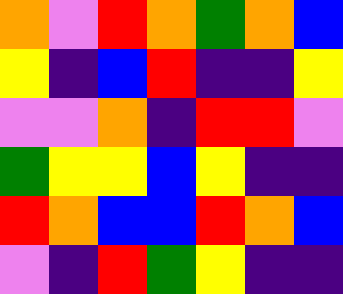[["orange", "violet", "red", "orange", "green", "orange", "blue"], ["yellow", "indigo", "blue", "red", "indigo", "indigo", "yellow"], ["violet", "violet", "orange", "indigo", "red", "red", "violet"], ["green", "yellow", "yellow", "blue", "yellow", "indigo", "indigo"], ["red", "orange", "blue", "blue", "red", "orange", "blue"], ["violet", "indigo", "red", "green", "yellow", "indigo", "indigo"]]